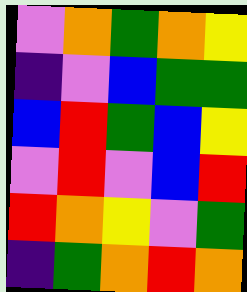[["violet", "orange", "green", "orange", "yellow"], ["indigo", "violet", "blue", "green", "green"], ["blue", "red", "green", "blue", "yellow"], ["violet", "red", "violet", "blue", "red"], ["red", "orange", "yellow", "violet", "green"], ["indigo", "green", "orange", "red", "orange"]]